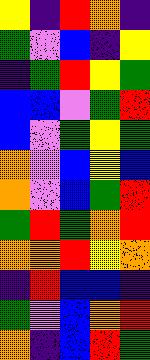[["yellow", "indigo", "red", "orange", "indigo"], ["green", "violet", "blue", "indigo", "yellow"], ["indigo", "green", "red", "yellow", "green"], ["blue", "blue", "violet", "green", "red"], ["blue", "violet", "green", "yellow", "green"], ["orange", "violet", "blue", "yellow", "blue"], ["orange", "violet", "blue", "green", "red"], ["green", "red", "green", "orange", "red"], ["orange", "orange", "red", "yellow", "orange"], ["indigo", "red", "blue", "blue", "indigo"], ["green", "violet", "blue", "orange", "red"], ["orange", "indigo", "blue", "red", "green"]]